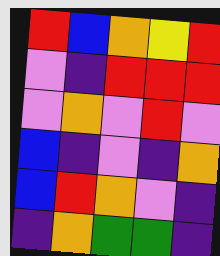[["red", "blue", "orange", "yellow", "red"], ["violet", "indigo", "red", "red", "red"], ["violet", "orange", "violet", "red", "violet"], ["blue", "indigo", "violet", "indigo", "orange"], ["blue", "red", "orange", "violet", "indigo"], ["indigo", "orange", "green", "green", "indigo"]]